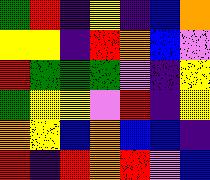[["green", "red", "indigo", "yellow", "indigo", "blue", "orange"], ["yellow", "yellow", "indigo", "red", "orange", "blue", "violet"], ["red", "green", "green", "green", "violet", "indigo", "yellow"], ["green", "yellow", "yellow", "violet", "red", "indigo", "yellow"], ["orange", "yellow", "blue", "orange", "blue", "blue", "indigo"], ["red", "indigo", "red", "orange", "red", "violet", "blue"]]